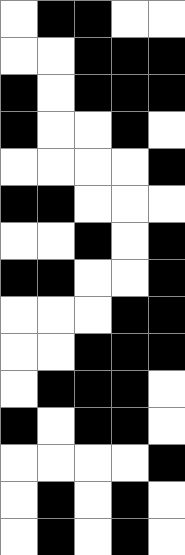[["white", "black", "black", "white", "white"], ["white", "white", "black", "black", "black"], ["black", "white", "black", "black", "black"], ["black", "white", "white", "black", "white"], ["white", "white", "white", "white", "black"], ["black", "black", "white", "white", "white"], ["white", "white", "black", "white", "black"], ["black", "black", "white", "white", "black"], ["white", "white", "white", "black", "black"], ["white", "white", "black", "black", "black"], ["white", "black", "black", "black", "white"], ["black", "white", "black", "black", "white"], ["white", "white", "white", "white", "black"], ["white", "black", "white", "black", "white"], ["white", "black", "white", "black", "white"]]